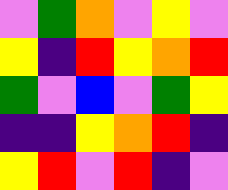[["violet", "green", "orange", "violet", "yellow", "violet"], ["yellow", "indigo", "red", "yellow", "orange", "red"], ["green", "violet", "blue", "violet", "green", "yellow"], ["indigo", "indigo", "yellow", "orange", "red", "indigo"], ["yellow", "red", "violet", "red", "indigo", "violet"]]